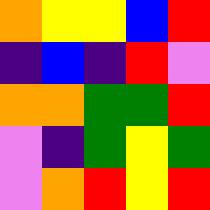[["orange", "yellow", "yellow", "blue", "red"], ["indigo", "blue", "indigo", "red", "violet"], ["orange", "orange", "green", "green", "red"], ["violet", "indigo", "green", "yellow", "green"], ["violet", "orange", "red", "yellow", "red"]]